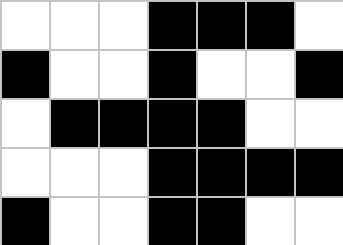[["white", "white", "white", "black", "black", "black", "white"], ["black", "white", "white", "black", "white", "white", "black"], ["white", "black", "black", "black", "black", "white", "white"], ["white", "white", "white", "black", "black", "black", "black"], ["black", "white", "white", "black", "black", "white", "white"]]